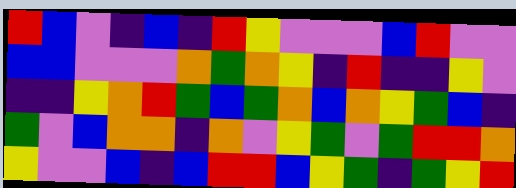[["red", "blue", "violet", "indigo", "blue", "indigo", "red", "yellow", "violet", "violet", "violet", "blue", "red", "violet", "violet"], ["blue", "blue", "violet", "violet", "violet", "orange", "green", "orange", "yellow", "indigo", "red", "indigo", "indigo", "yellow", "violet"], ["indigo", "indigo", "yellow", "orange", "red", "green", "blue", "green", "orange", "blue", "orange", "yellow", "green", "blue", "indigo"], ["green", "violet", "blue", "orange", "orange", "indigo", "orange", "violet", "yellow", "green", "violet", "green", "red", "red", "orange"], ["yellow", "violet", "violet", "blue", "indigo", "blue", "red", "red", "blue", "yellow", "green", "indigo", "green", "yellow", "red"]]